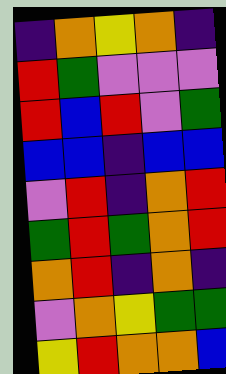[["indigo", "orange", "yellow", "orange", "indigo"], ["red", "green", "violet", "violet", "violet"], ["red", "blue", "red", "violet", "green"], ["blue", "blue", "indigo", "blue", "blue"], ["violet", "red", "indigo", "orange", "red"], ["green", "red", "green", "orange", "red"], ["orange", "red", "indigo", "orange", "indigo"], ["violet", "orange", "yellow", "green", "green"], ["yellow", "red", "orange", "orange", "blue"]]